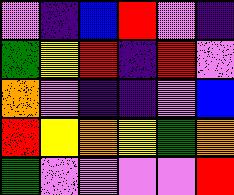[["violet", "indigo", "blue", "red", "violet", "indigo"], ["green", "yellow", "red", "indigo", "red", "violet"], ["orange", "violet", "indigo", "indigo", "violet", "blue"], ["red", "yellow", "orange", "yellow", "green", "orange"], ["green", "violet", "violet", "violet", "violet", "red"]]